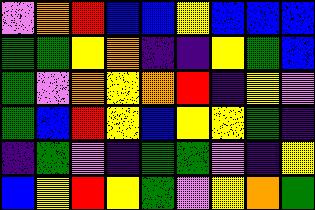[["violet", "orange", "red", "blue", "blue", "yellow", "blue", "blue", "blue"], ["green", "green", "yellow", "orange", "indigo", "indigo", "yellow", "green", "blue"], ["green", "violet", "orange", "yellow", "orange", "red", "indigo", "yellow", "violet"], ["green", "blue", "red", "yellow", "blue", "yellow", "yellow", "green", "indigo"], ["indigo", "green", "violet", "indigo", "green", "green", "violet", "indigo", "yellow"], ["blue", "yellow", "red", "yellow", "green", "violet", "yellow", "orange", "green"]]